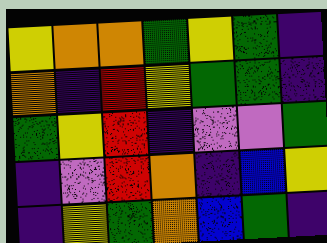[["yellow", "orange", "orange", "green", "yellow", "green", "indigo"], ["orange", "indigo", "red", "yellow", "green", "green", "indigo"], ["green", "yellow", "red", "indigo", "violet", "violet", "green"], ["indigo", "violet", "red", "orange", "indigo", "blue", "yellow"], ["indigo", "yellow", "green", "orange", "blue", "green", "indigo"]]